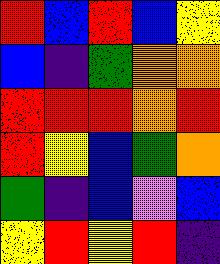[["red", "blue", "red", "blue", "yellow"], ["blue", "indigo", "green", "orange", "orange"], ["red", "red", "red", "orange", "red"], ["red", "yellow", "blue", "green", "orange"], ["green", "indigo", "blue", "violet", "blue"], ["yellow", "red", "yellow", "red", "indigo"]]